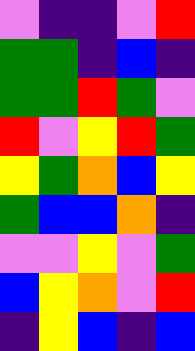[["violet", "indigo", "indigo", "violet", "red"], ["green", "green", "indigo", "blue", "indigo"], ["green", "green", "red", "green", "violet"], ["red", "violet", "yellow", "red", "green"], ["yellow", "green", "orange", "blue", "yellow"], ["green", "blue", "blue", "orange", "indigo"], ["violet", "violet", "yellow", "violet", "green"], ["blue", "yellow", "orange", "violet", "red"], ["indigo", "yellow", "blue", "indigo", "blue"]]